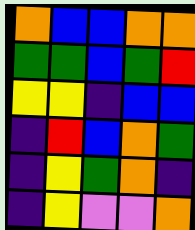[["orange", "blue", "blue", "orange", "orange"], ["green", "green", "blue", "green", "red"], ["yellow", "yellow", "indigo", "blue", "blue"], ["indigo", "red", "blue", "orange", "green"], ["indigo", "yellow", "green", "orange", "indigo"], ["indigo", "yellow", "violet", "violet", "orange"]]